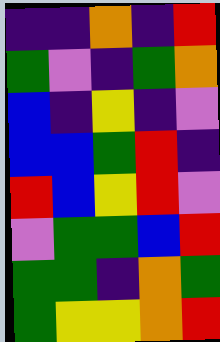[["indigo", "indigo", "orange", "indigo", "red"], ["green", "violet", "indigo", "green", "orange"], ["blue", "indigo", "yellow", "indigo", "violet"], ["blue", "blue", "green", "red", "indigo"], ["red", "blue", "yellow", "red", "violet"], ["violet", "green", "green", "blue", "red"], ["green", "green", "indigo", "orange", "green"], ["green", "yellow", "yellow", "orange", "red"]]